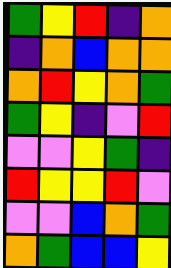[["green", "yellow", "red", "indigo", "orange"], ["indigo", "orange", "blue", "orange", "orange"], ["orange", "red", "yellow", "orange", "green"], ["green", "yellow", "indigo", "violet", "red"], ["violet", "violet", "yellow", "green", "indigo"], ["red", "yellow", "yellow", "red", "violet"], ["violet", "violet", "blue", "orange", "green"], ["orange", "green", "blue", "blue", "yellow"]]